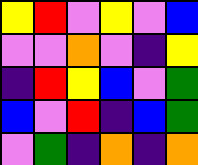[["yellow", "red", "violet", "yellow", "violet", "blue"], ["violet", "violet", "orange", "violet", "indigo", "yellow"], ["indigo", "red", "yellow", "blue", "violet", "green"], ["blue", "violet", "red", "indigo", "blue", "green"], ["violet", "green", "indigo", "orange", "indigo", "orange"]]